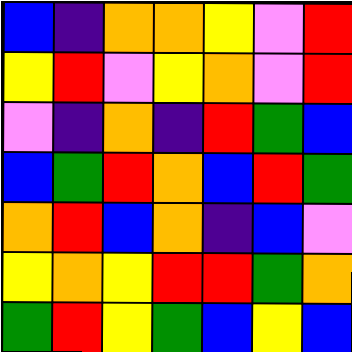[["blue", "indigo", "orange", "orange", "yellow", "violet", "red"], ["yellow", "red", "violet", "yellow", "orange", "violet", "red"], ["violet", "indigo", "orange", "indigo", "red", "green", "blue"], ["blue", "green", "red", "orange", "blue", "red", "green"], ["orange", "red", "blue", "orange", "indigo", "blue", "violet"], ["yellow", "orange", "yellow", "red", "red", "green", "orange"], ["green", "red", "yellow", "green", "blue", "yellow", "blue"]]